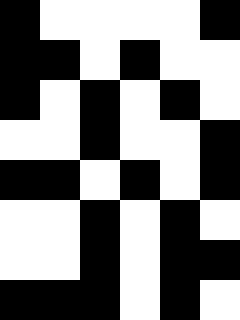[["black", "white", "white", "white", "white", "black"], ["black", "black", "white", "black", "white", "white"], ["black", "white", "black", "white", "black", "white"], ["white", "white", "black", "white", "white", "black"], ["black", "black", "white", "black", "white", "black"], ["white", "white", "black", "white", "black", "white"], ["white", "white", "black", "white", "black", "black"], ["black", "black", "black", "white", "black", "white"]]